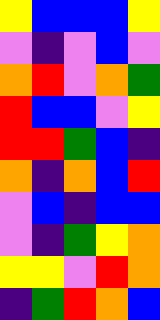[["yellow", "blue", "blue", "blue", "yellow"], ["violet", "indigo", "violet", "blue", "violet"], ["orange", "red", "violet", "orange", "green"], ["red", "blue", "blue", "violet", "yellow"], ["red", "red", "green", "blue", "indigo"], ["orange", "indigo", "orange", "blue", "red"], ["violet", "blue", "indigo", "blue", "blue"], ["violet", "indigo", "green", "yellow", "orange"], ["yellow", "yellow", "violet", "red", "orange"], ["indigo", "green", "red", "orange", "blue"]]